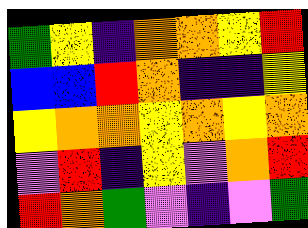[["green", "yellow", "indigo", "orange", "orange", "yellow", "red"], ["blue", "blue", "red", "orange", "indigo", "indigo", "yellow"], ["yellow", "orange", "orange", "yellow", "orange", "yellow", "orange"], ["violet", "red", "indigo", "yellow", "violet", "orange", "red"], ["red", "orange", "green", "violet", "indigo", "violet", "green"]]